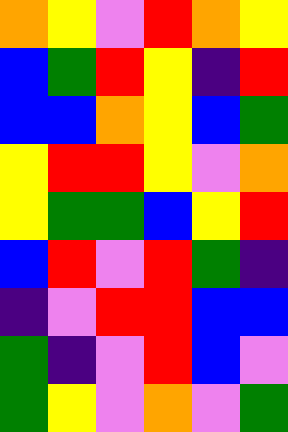[["orange", "yellow", "violet", "red", "orange", "yellow"], ["blue", "green", "red", "yellow", "indigo", "red"], ["blue", "blue", "orange", "yellow", "blue", "green"], ["yellow", "red", "red", "yellow", "violet", "orange"], ["yellow", "green", "green", "blue", "yellow", "red"], ["blue", "red", "violet", "red", "green", "indigo"], ["indigo", "violet", "red", "red", "blue", "blue"], ["green", "indigo", "violet", "red", "blue", "violet"], ["green", "yellow", "violet", "orange", "violet", "green"]]